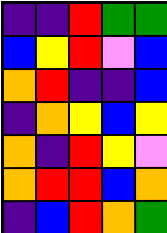[["indigo", "indigo", "red", "green", "green"], ["blue", "yellow", "red", "violet", "blue"], ["orange", "red", "indigo", "indigo", "blue"], ["indigo", "orange", "yellow", "blue", "yellow"], ["orange", "indigo", "red", "yellow", "violet"], ["orange", "red", "red", "blue", "orange"], ["indigo", "blue", "red", "orange", "green"]]